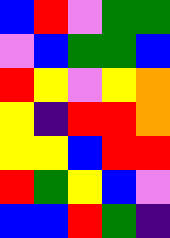[["blue", "red", "violet", "green", "green"], ["violet", "blue", "green", "green", "blue"], ["red", "yellow", "violet", "yellow", "orange"], ["yellow", "indigo", "red", "red", "orange"], ["yellow", "yellow", "blue", "red", "red"], ["red", "green", "yellow", "blue", "violet"], ["blue", "blue", "red", "green", "indigo"]]